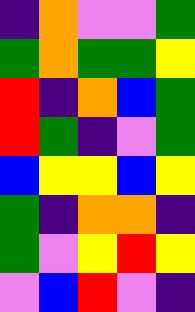[["indigo", "orange", "violet", "violet", "green"], ["green", "orange", "green", "green", "yellow"], ["red", "indigo", "orange", "blue", "green"], ["red", "green", "indigo", "violet", "green"], ["blue", "yellow", "yellow", "blue", "yellow"], ["green", "indigo", "orange", "orange", "indigo"], ["green", "violet", "yellow", "red", "yellow"], ["violet", "blue", "red", "violet", "indigo"]]